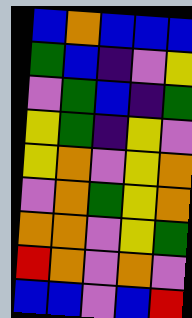[["blue", "orange", "blue", "blue", "blue"], ["green", "blue", "indigo", "violet", "yellow"], ["violet", "green", "blue", "indigo", "green"], ["yellow", "green", "indigo", "yellow", "violet"], ["yellow", "orange", "violet", "yellow", "orange"], ["violet", "orange", "green", "yellow", "orange"], ["orange", "orange", "violet", "yellow", "green"], ["red", "orange", "violet", "orange", "violet"], ["blue", "blue", "violet", "blue", "red"]]